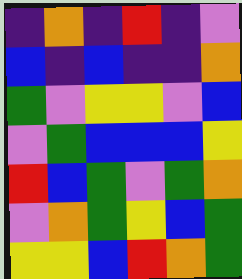[["indigo", "orange", "indigo", "red", "indigo", "violet"], ["blue", "indigo", "blue", "indigo", "indigo", "orange"], ["green", "violet", "yellow", "yellow", "violet", "blue"], ["violet", "green", "blue", "blue", "blue", "yellow"], ["red", "blue", "green", "violet", "green", "orange"], ["violet", "orange", "green", "yellow", "blue", "green"], ["yellow", "yellow", "blue", "red", "orange", "green"]]